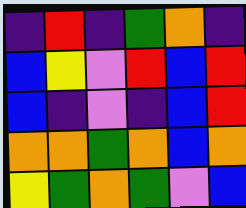[["indigo", "red", "indigo", "green", "orange", "indigo"], ["blue", "yellow", "violet", "red", "blue", "red"], ["blue", "indigo", "violet", "indigo", "blue", "red"], ["orange", "orange", "green", "orange", "blue", "orange"], ["yellow", "green", "orange", "green", "violet", "blue"]]